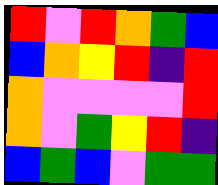[["red", "violet", "red", "orange", "green", "blue"], ["blue", "orange", "yellow", "red", "indigo", "red"], ["orange", "violet", "violet", "violet", "violet", "red"], ["orange", "violet", "green", "yellow", "red", "indigo"], ["blue", "green", "blue", "violet", "green", "green"]]